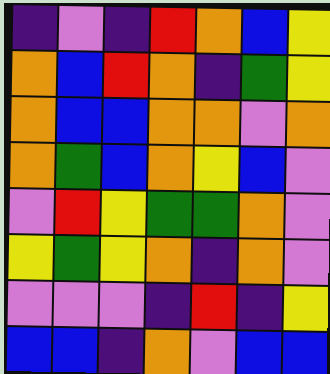[["indigo", "violet", "indigo", "red", "orange", "blue", "yellow"], ["orange", "blue", "red", "orange", "indigo", "green", "yellow"], ["orange", "blue", "blue", "orange", "orange", "violet", "orange"], ["orange", "green", "blue", "orange", "yellow", "blue", "violet"], ["violet", "red", "yellow", "green", "green", "orange", "violet"], ["yellow", "green", "yellow", "orange", "indigo", "orange", "violet"], ["violet", "violet", "violet", "indigo", "red", "indigo", "yellow"], ["blue", "blue", "indigo", "orange", "violet", "blue", "blue"]]